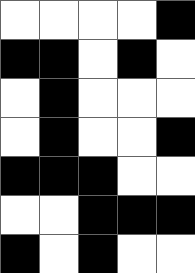[["white", "white", "white", "white", "black"], ["black", "black", "white", "black", "white"], ["white", "black", "white", "white", "white"], ["white", "black", "white", "white", "black"], ["black", "black", "black", "white", "white"], ["white", "white", "black", "black", "black"], ["black", "white", "black", "white", "white"]]